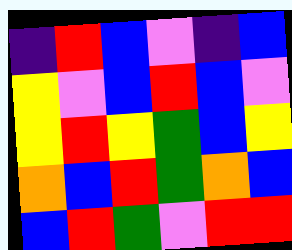[["indigo", "red", "blue", "violet", "indigo", "blue"], ["yellow", "violet", "blue", "red", "blue", "violet"], ["yellow", "red", "yellow", "green", "blue", "yellow"], ["orange", "blue", "red", "green", "orange", "blue"], ["blue", "red", "green", "violet", "red", "red"]]